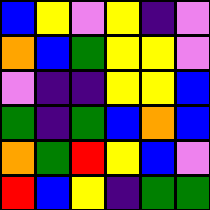[["blue", "yellow", "violet", "yellow", "indigo", "violet"], ["orange", "blue", "green", "yellow", "yellow", "violet"], ["violet", "indigo", "indigo", "yellow", "yellow", "blue"], ["green", "indigo", "green", "blue", "orange", "blue"], ["orange", "green", "red", "yellow", "blue", "violet"], ["red", "blue", "yellow", "indigo", "green", "green"]]